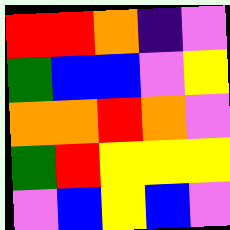[["red", "red", "orange", "indigo", "violet"], ["green", "blue", "blue", "violet", "yellow"], ["orange", "orange", "red", "orange", "violet"], ["green", "red", "yellow", "yellow", "yellow"], ["violet", "blue", "yellow", "blue", "violet"]]